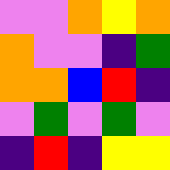[["violet", "violet", "orange", "yellow", "orange"], ["orange", "violet", "violet", "indigo", "green"], ["orange", "orange", "blue", "red", "indigo"], ["violet", "green", "violet", "green", "violet"], ["indigo", "red", "indigo", "yellow", "yellow"]]